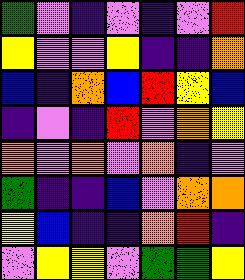[["green", "violet", "indigo", "violet", "indigo", "violet", "red"], ["yellow", "violet", "violet", "yellow", "indigo", "indigo", "orange"], ["blue", "indigo", "orange", "blue", "red", "yellow", "blue"], ["indigo", "violet", "indigo", "red", "violet", "orange", "yellow"], ["orange", "violet", "orange", "violet", "orange", "indigo", "violet"], ["green", "indigo", "indigo", "blue", "violet", "orange", "orange"], ["yellow", "blue", "indigo", "indigo", "orange", "red", "indigo"], ["violet", "yellow", "yellow", "violet", "green", "green", "yellow"]]